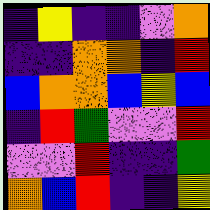[["indigo", "yellow", "indigo", "indigo", "violet", "orange"], ["indigo", "indigo", "orange", "orange", "indigo", "red"], ["blue", "orange", "orange", "blue", "yellow", "blue"], ["indigo", "red", "green", "violet", "violet", "red"], ["violet", "violet", "red", "indigo", "indigo", "green"], ["orange", "blue", "red", "indigo", "indigo", "yellow"]]